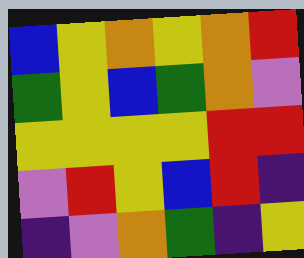[["blue", "yellow", "orange", "yellow", "orange", "red"], ["green", "yellow", "blue", "green", "orange", "violet"], ["yellow", "yellow", "yellow", "yellow", "red", "red"], ["violet", "red", "yellow", "blue", "red", "indigo"], ["indigo", "violet", "orange", "green", "indigo", "yellow"]]